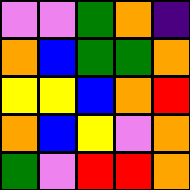[["violet", "violet", "green", "orange", "indigo"], ["orange", "blue", "green", "green", "orange"], ["yellow", "yellow", "blue", "orange", "red"], ["orange", "blue", "yellow", "violet", "orange"], ["green", "violet", "red", "red", "orange"]]